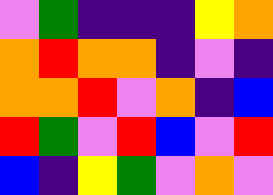[["violet", "green", "indigo", "indigo", "indigo", "yellow", "orange"], ["orange", "red", "orange", "orange", "indigo", "violet", "indigo"], ["orange", "orange", "red", "violet", "orange", "indigo", "blue"], ["red", "green", "violet", "red", "blue", "violet", "red"], ["blue", "indigo", "yellow", "green", "violet", "orange", "violet"]]